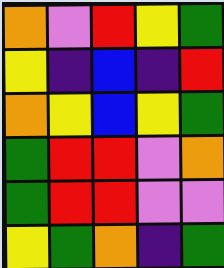[["orange", "violet", "red", "yellow", "green"], ["yellow", "indigo", "blue", "indigo", "red"], ["orange", "yellow", "blue", "yellow", "green"], ["green", "red", "red", "violet", "orange"], ["green", "red", "red", "violet", "violet"], ["yellow", "green", "orange", "indigo", "green"]]